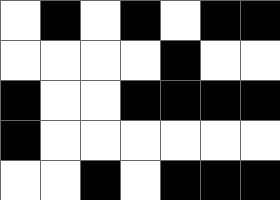[["white", "black", "white", "black", "white", "black", "black"], ["white", "white", "white", "white", "black", "white", "white"], ["black", "white", "white", "black", "black", "black", "black"], ["black", "white", "white", "white", "white", "white", "white"], ["white", "white", "black", "white", "black", "black", "black"]]